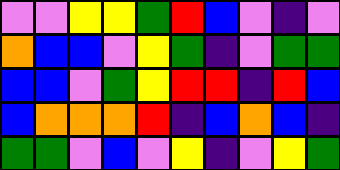[["violet", "violet", "yellow", "yellow", "green", "red", "blue", "violet", "indigo", "violet"], ["orange", "blue", "blue", "violet", "yellow", "green", "indigo", "violet", "green", "green"], ["blue", "blue", "violet", "green", "yellow", "red", "red", "indigo", "red", "blue"], ["blue", "orange", "orange", "orange", "red", "indigo", "blue", "orange", "blue", "indigo"], ["green", "green", "violet", "blue", "violet", "yellow", "indigo", "violet", "yellow", "green"]]